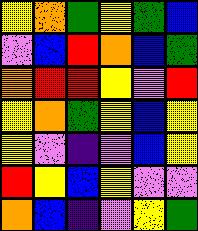[["yellow", "orange", "green", "yellow", "green", "blue"], ["violet", "blue", "red", "orange", "blue", "green"], ["orange", "red", "red", "yellow", "violet", "red"], ["yellow", "orange", "green", "yellow", "blue", "yellow"], ["yellow", "violet", "indigo", "violet", "blue", "yellow"], ["red", "yellow", "blue", "yellow", "violet", "violet"], ["orange", "blue", "indigo", "violet", "yellow", "green"]]